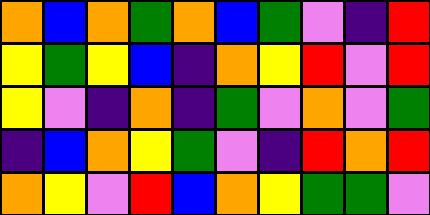[["orange", "blue", "orange", "green", "orange", "blue", "green", "violet", "indigo", "red"], ["yellow", "green", "yellow", "blue", "indigo", "orange", "yellow", "red", "violet", "red"], ["yellow", "violet", "indigo", "orange", "indigo", "green", "violet", "orange", "violet", "green"], ["indigo", "blue", "orange", "yellow", "green", "violet", "indigo", "red", "orange", "red"], ["orange", "yellow", "violet", "red", "blue", "orange", "yellow", "green", "green", "violet"]]